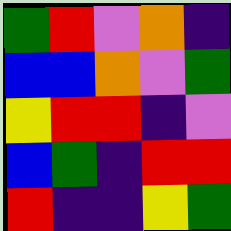[["green", "red", "violet", "orange", "indigo"], ["blue", "blue", "orange", "violet", "green"], ["yellow", "red", "red", "indigo", "violet"], ["blue", "green", "indigo", "red", "red"], ["red", "indigo", "indigo", "yellow", "green"]]